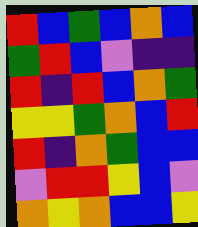[["red", "blue", "green", "blue", "orange", "blue"], ["green", "red", "blue", "violet", "indigo", "indigo"], ["red", "indigo", "red", "blue", "orange", "green"], ["yellow", "yellow", "green", "orange", "blue", "red"], ["red", "indigo", "orange", "green", "blue", "blue"], ["violet", "red", "red", "yellow", "blue", "violet"], ["orange", "yellow", "orange", "blue", "blue", "yellow"]]